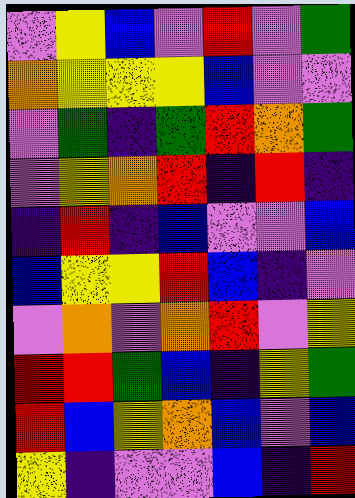[["violet", "yellow", "blue", "violet", "red", "violet", "green"], ["orange", "yellow", "yellow", "yellow", "blue", "violet", "violet"], ["violet", "green", "indigo", "green", "red", "orange", "green"], ["violet", "yellow", "orange", "red", "indigo", "red", "indigo"], ["indigo", "red", "indigo", "blue", "violet", "violet", "blue"], ["blue", "yellow", "yellow", "red", "blue", "indigo", "violet"], ["violet", "orange", "violet", "orange", "red", "violet", "yellow"], ["red", "red", "green", "blue", "indigo", "yellow", "green"], ["red", "blue", "yellow", "orange", "blue", "violet", "blue"], ["yellow", "indigo", "violet", "violet", "blue", "indigo", "red"]]